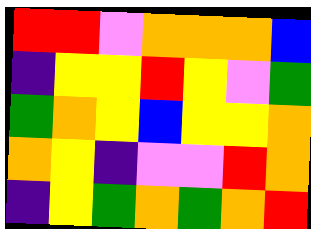[["red", "red", "violet", "orange", "orange", "orange", "blue"], ["indigo", "yellow", "yellow", "red", "yellow", "violet", "green"], ["green", "orange", "yellow", "blue", "yellow", "yellow", "orange"], ["orange", "yellow", "indigo", "violet", "violet", "red", "orange"], ["indigo", "yellow", "green", "orange", "green", "orange", "red"]]